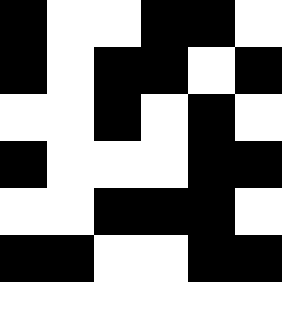[["black", "white", "white", "black", "black", "white"], ["black", "white", "black", "black", "white", "black"], ["white", "white", "black", "white", "black", "white"], ["black", "white", "white", "white", "black", "black"], ["white", "white", "black", "black", "black", "white"], ["black", "black", "white", "white", "black", "black"], ["white", "white", "white", "white", "white", "white"]]